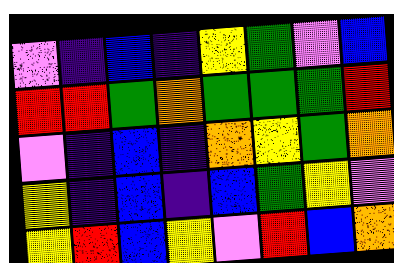[["violet", "indigo", "blue", "indigo", "yellow", "green", "violet", "blue"], ["red", "red", "green", "orange", "green", "green", "green", "red"], ["violet", "indigo", "blue", "indigo", "orange", "yellow", "green", "orange"], ["yellow", "indigo", "blue", "indigo", "blue", "green", "yellow", "violet"], ["yellow", "red", "blue", "yellow", "violet", "red", "blue", "orange"]]